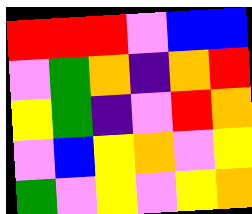[["red", "red", "red", "violet", "blue", "blue"], ["violet", "green", "orange", "indigo", "orange", "red"], ["yellow", "green", "indigo", "violet", "red", "orange"], ["violet", "blue", "yellow", "orange", "violet", "yellow"], ["green", "violet", "yellow", "violet", "yellow", "orange"]]